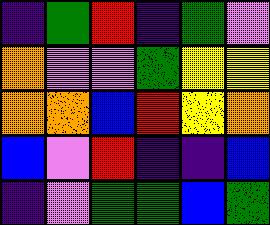[["indigo", "green", "red", "indigo", "green", "violet"], ["orange", "violet", "violet", "green", "yellow", "yellow"], ["orange", "orange", "blue", "red", "yellow", "orange"], ["blue", "violet", "red", "indigo", "indigo", "blue"], ["indigo", "violet", "green", "green", "blue", "green"]]